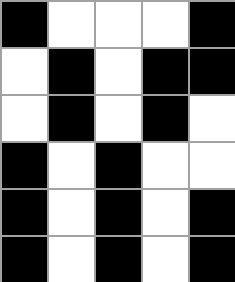[["black", "white", "white", "white", "black"], ["white", "black", "white", "black", "black"], ["white", "black", "white", "black", "white"], ["black", "white", "black", "white", "white"], ["black", "white", "black", "white", "black"], ["black", "white", "black", "white", "black"]]